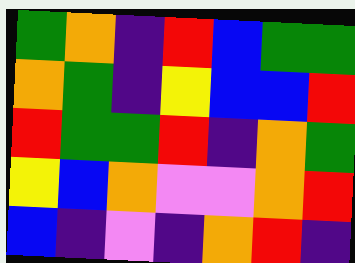[["green", "orange", "indigo", "red", "blue", "green", "green"], ["orange", "green", "indigo", "yellow", "blue", "blue", "red"], ["red", "green", "green", "red", "indigo", "orange", "green"], ["yellow", "blue", "orange", "violet", "violet", "orange", "red"], ["blue", "indigo", "violet", "indigo", "orange", "red", "indigo"]]